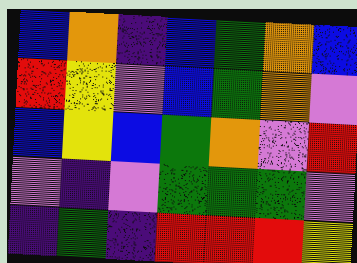[["blue", "orange", "indigo", "blue", "green", "orange", "blue"], ["red", "yellow", "violet", "blue", "green", "orange", "violet"], ["blue", "yellow", "blue", "green", "orange", "violet", "red"], ["violet", "indigo", "violet", "green", "green", "green", "violet"], ["indigo", "green", "indigo", "red", "red", "red", "yellow"]]